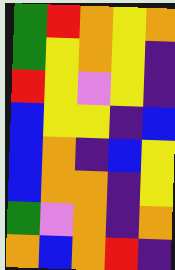[["green", "red", "orange", "yellow", "orange"], ["green", "yellow", "orange", "yellow", "indigo"], ["red", "yellow", "violet", "yellow", "indigo"], ["blue", "yellow", "yellow", "indigo", "blue"], ["blue", "orange", "indigo", "blue", "yellow"], ["blue", "orange", "orange", "indigo", "yellow"], ["green", "violet", "orange", "indigo", "orange"], ["orange", "blue", "orange", "red", "indigo"]]